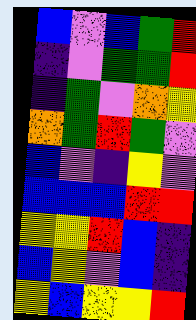[["blue", "violet", "blue", "green", "red"], ["indigo", "violet", "green", "green", "red"], ["indigo", "green", "violet", "orange", "yellow"], ["orange", "green", "red", "green", "violet"], ["blue", "violet", "indigo", "yellow", "violet"], ["blue", "blue", "blue", "red", "red"], ["yellow", "yellow", "red", "blue", "indigo"], ["blue", "yellow", "violet", "blue", "indigo"], ["yellow", "blue", "yellow", "yellow", "red"]]